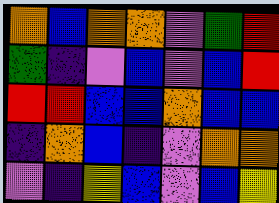[["orange", "blue", "orange", "orange", "violet", "green", "red"], ["green", "indigo", "violet", "blue", "violet", "blue", "red"], ["red", "red", "blue", "blue", "orange", "blue", "blue"], ["indigo", "orange", "blue", "indigo", "violet", "orange", "orange"], ["violet", "indigo", "yellow", "blue", "violet", "blue", "yellow"]]